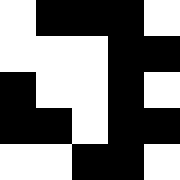[["white", "black", "black", "black", "white"], ["white", "white", "white", "black", "black"], ["black", "white", "white", "black", "white"], ["black", "black", "white", "black", "black"], ["white", "white", "black", "black", "white"]]